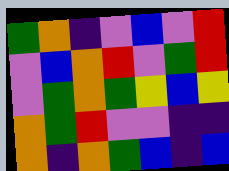[["green", "orange", "indigo", "violet", "blue", "violet", "red"], ["violet", "blue", "orange", "red", "violet", "green", "red"], ["violet", "green", "orange", "green", "yellow", "blue", "yellow"], ["orange", "green", "red", "violet", "violet", "indigo", "indigo"], ["orange", "indigo", "orange", "green", "blue", "indigo", "blue"]]